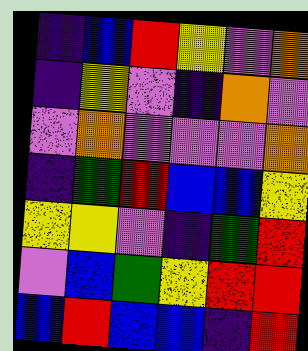[["indigo", "blue", "red", "yellow", "violet", "orange"], ["indigo", "yellow", "violet", "indigo", "orange", "violet"], ["violet", "orange", "violet", "violet", "violet", "orange"], ["indigo", "green", "red", "blue", "blue", "yellow"], ["yellow", "yellow", "violet", "indigo", "green", "red"], ["violet", "blue", "green", "yellow", "red", "red"], ["blue", "red", "blue", "blue", "indigo", "red"]]